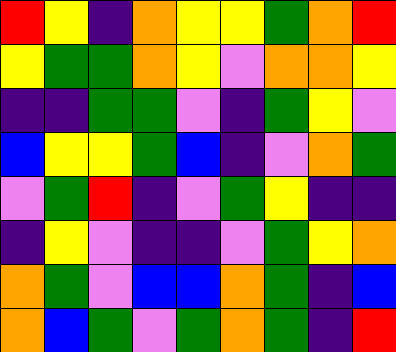[["red", "yellow", "indigo", "orange", "yellow", "yellow", "green", "orange", "red"], ["yellow", "green", "green", "orange", "yellow", "violet", "orange", "orange", "yellow"], ["indigo", "indigo", "green", "green", "violet", "indigo", "green", "yellow", "violet"], ["blue", "yellow", "yellow", "green", "blue", "indigo", "violet", "orange", "green"], ["violet", "green", "red", "indigo", "violet", "green", "yellow", "indigo", "indigo"], ["indigo", "yellow", "violet", "indigo", "indigo", "violet", "green", "yellow", "orange"], ["orange", "green", "violet", "blue", "blue", "orange", "green", "indigo", "blue"], ["orange", "blue", "green", "violet", "green", "orange", "green", "indigo", "red"]]